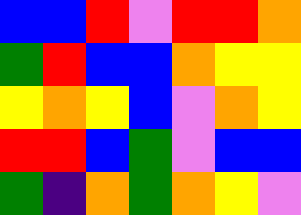[["blue", "blue", "red", "violet", "red", "red", "orange"], ["green", "red", "blue", "blue", "orange", "yellow", "yellow"], ["yellow", "orange", "yellow", "blue", "violet", "orange", "yellow"], ["red", "red", "blue", "green", "violet", "blue", "blue"], ["green", "indigo", "orange", "green", "orange", "yellow", "violet"]]